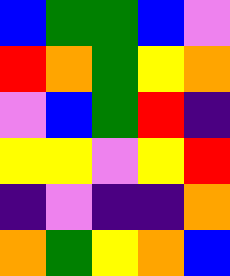[["blue", "green", "green", "blue", "violet"], ["red", "orange", "green", "yellow", "orange"], ["violet", "blue", "green", "red", "indigo"], ["yellow", "yellow", "violet", "yellow", "red"], ["indigo", "violet", "indigo", "indigo", "orange"], ["orange", "green", "yellow", "orange", "blue"]]